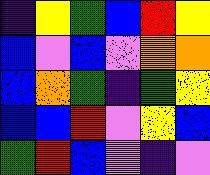[["indigo", "yellow", "green", "blue", "red", "yellow"], ["blue", "violet", "blue", "violet", "orange", "orange"], ["blue", "orange", "green", "indigo", "green", "yellow"], ["blue", "blue", "red", "violet", "yellow", "blue"], ["green", "red", "blue", "violet", "indigo", "violet"]]